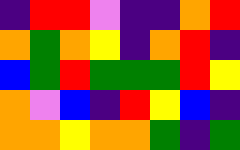[["indigo", "red", "red", "violet", "indigo", "indigo", "orange", "red"], ["orange", "green", "orange", "yellow", "indigo", "orange", "red", "indigo"], ["blue", "green", "red", "green", "green", "green", "red", "yellow"], ["orange", "violet", "blue", "indigo", "red", "yellow", "blue", "indigo"], ["orange", "orange", "yellow", "orange", "orange", "green", "indigo", "green"]]